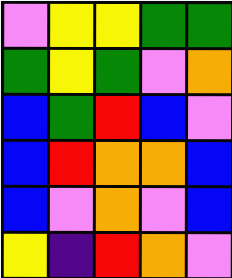[["violet", "yellow", "yellow", "green", "green"], ["green", "yellow", "green", "violet", "orange"], ["blue", "green", "red", "blue", "violet"], ["blue", "red", "orange", "orange", "blue"], ["blue", "violet", "orange", "violet", "blue"], ["yellow", "indigo", "red", "orange", "violet"]]